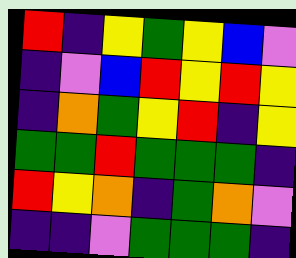[["red", "indigo", "yellow", "green", "yellow", "blue", "violet"], ["indigo", "violet", "blue", "red", "yellow", "red", "yellow"], ["indigo", "orange", "green", "yellow", "red", "indigo", "yellow"], ["green", "green", "red", "green", "green", "green", "indigo"], ["red", "yellow", "orange", "indigo", "green", "orange", "violet"], ["indigo", "indigo", "violet", "green", "green", "green", "indigo"]]